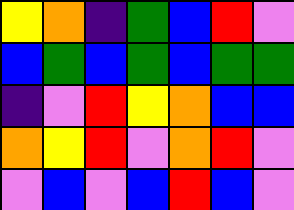[["yellow", "orange", "indigo", "green", "blue", "red", "violet"], ["blue", "green", "blue", "green", "blue", "green", "green"], ["indigo", "violet", "red", "yellow", "orange", "blue", "blue"], ["orange", "yellow", "red", "violet", "orange", "red", "violet"], ["violet", "blue", "violet", "blue", "red", "blue", "violet"]]